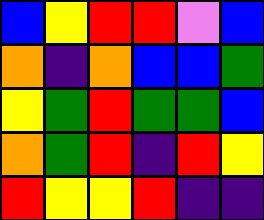[["blue", "yellow", "red", "red", "violet", "blue"], ["orange", "indigo", "orange", "blue", "blue", "green"], ["yellow", "green", "red", "green", "green", "blue"], ["orange", "green", "red", "indigo", "red", "yellow"], ["red", "yellow", "yellow", "red", "indigo", "indigo"]]